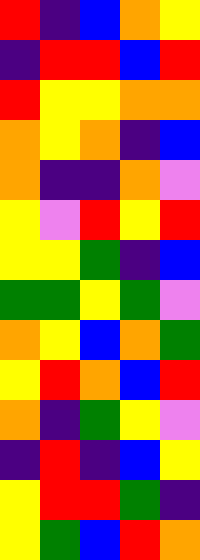[["red", "indigo", "blue", "orange", "yellow"], ["indigo", "red", "red", "blue", "red"], ["red", "yellow", "yellow", "orange", "orange"], ["orange", "yellow", "orange", "indigo", "blue"], ["orange", "indigo", "indigo", "orange", "violet"], ["yellow", "violet", "red", "yellow", "red"], ["yellow", "yellow", "green", "indigo", "blue"], ["green", "green", "yellow", "green", "violet"], ["orange", "yellow", "blue", "orange", "green"], ["yellow", "red", "orange", "blue", "red"], ["orange", "indigo", "green", "yellow", "violet"], ["indigo", "red", "indigo", "blue", "yellow"], ["yellow", "red", "red", "green", "indigo"], ["yellow", "green", "blue", "red", "orange"]]